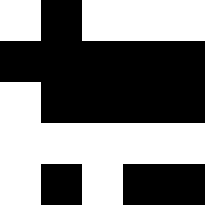[["white", "black", "white", "white", "white"], ["black", "black", "black", "black", "black"], ["white", "black", "black", "black", "black"], ["white", "white", "white", "white", "white"], ["white", "black", "white", "black", "black"]]